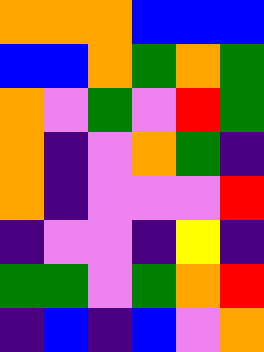[["orange", "orange", "orange", "blue", "blue", "blue"], ["blue", "blue", "orange", "green", "orange", "green"], ["orange", "violet", "green", "violet", "red", "green"], ["orange", "indigo", "violet", "orange", "green", "indigo"], ["orange", "indigo", "violet", "violet", "violet", "red"], ["indigo", "violet", "violet", "indigo", "yellow", "indigo"], ["green", "green", "violet", "green", "orange", "red"], ["indigo", "blue", "indigo", "blue", "violet", "orange"]]